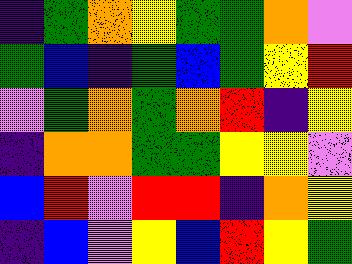[["indigo", "green", "orange", "yellow", "green", "green", "orange", "violet"], ["green", "blue", "indigo", "green", "blue", "green", "yellow", "red"], ["violet", "green", "orange", "green", "orange", "red", "indigo", "yellow"], ["indigo", "orange", "orange", "green", "green", "yellow", "yellow", "violet"], ["blue", "red", "violet", "red", "red", "indigo", "orange", "yellow"], ["indigo", "blue", "violet", "yellow", "blue", "red", "yellow", "green"]]